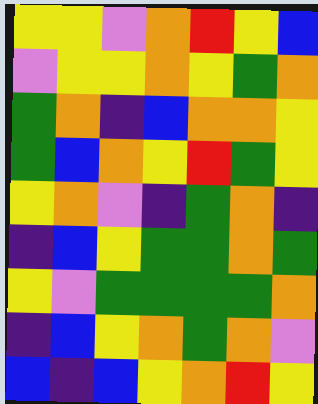[["yellow", "yellow", "violet", "orange", "red", "yellow", "blue"], ["violet", "yellow", "yellow", "orange", "yellow", "green", "orange"], ["green", "orange", "indigo", "blue", "orange", "orange", "yellow"], ["green", "blue", "orange", "yellow", "red", "green", "yellow"], ["yellow", "orange", "violet", "indigo", "green", "orange", "indigo"], ["indigo", "blue", "yellow", "green", "green", "orange", "green"], ["yellow", "violet", "green", "green", "green", "green", "orange"], ["indigo", "blue", "yellow", "orange", "green", "orange", "violet"], ["blue", "indigo", "blue", "yellow", "orange", "red", "yellow"]]